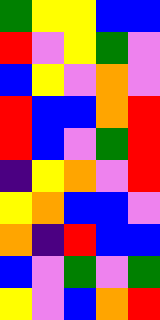[["green", "yellow", "yellow", "blue", "blue"], ["red", "violet", "yellow", "green", "violet"], ["blue", "yellow", "violet", "orange", "violet"], ["red", "blue", "blue", "orange", "red"], ["red", "blue", "violet", "green", "red"], ["indigo", "yellow", "orange", "violet", "red"], ["yellow", "orange", "blue", "blue", "violet"], ["orange", "indigo", "red", "blue", "blue"], ["blue", "violet", "green", "violet", "green"], ["yellow", "violet", "blue", "orange", "red"]]